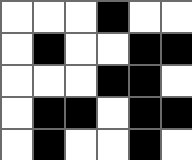[["white", "white", "white", "black", "white", "white"], ["white", "black", "white", "white", "black", "black"], ["white", "white", "white", "black", "black", "white"], ["white", "black", "black", "white", "black", "black"], ["white", "black", "white", "white", "black", "white"]]